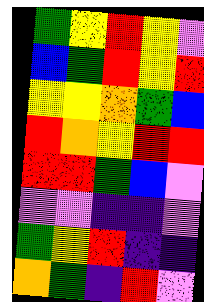[["green", "yellow", "red", "yellow", "violet"], ["blue", "green", "red", "yellow", "red"], ["yellow", "yellow", "orange", "green", "blue"], ["red", "orange", "yellow", "red", "red"], ["red", "red", "green", "blue", "violet"], ["violet", "violet", "indigo", "indigo", "violet"], ["green", "yellow", "red", "indigo", "indigo"], ["orange", "green", "indigo", "red", "violet"]]